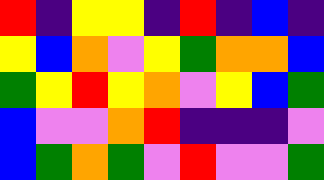[["red", "indigo", "yellow", "yellow", "indigo", "red", "indigo", "blue", "indigo"], ["yellow", "blue", "orange", "violet", "yellow", "green", "orange", "orange", "blue"], ["green", "yellow", "red", "yellow", "orange", "violet", "yellow", "blue", "green"], ["blue", "violet", "violet", "orange", "red", "indigo", "indigo", "indigo", "violet"], ["blue", "green", "orange", "green", "violet", "red", "violet", "violet", "green"]]